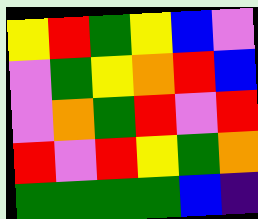[["yellow", "red", "green", "yellow", "blue", "violet"], ["violet", "green", "yellow", "orange", "red", "blue"], ["violet", "orange", "green", "red", "violet", "red"], ["red", "violet", "red", "yellow", "green", "orange"], ["green", "green", "green", "green", "blue", "indigo"]]